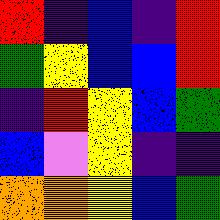[["red", "indigo", "blue", "indigo", "red"], ["green", "yellow", "blue", "blue", "red"], ["indigo", "red", "yellow", "blue", "green"], ["blue", "violet", "yellow", "indigo", "indigo"], ["orange", "orange", "yellow", "blue", "green"]]